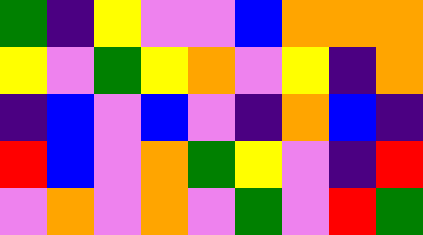[["green", "indigo", "yellow", "violet", "violet", "blue", "orange", "orange", "orange"], ["yellow", "violet", "green", "yellow", "orange", "violet", "yellow", "indigo", "orange"], ["indigo", "blue", "violet", "blue", "violet", "indigo", "orange", "blue", "indigo"], ["red", "blue", "violet", "orange", "green", "yellow", "violet", "indigo", "red"], ["violet", "orange", "violet", "orange", "violet", "green", "violet", "red", "green"]]